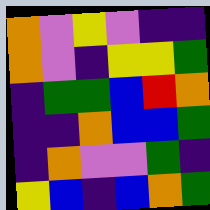[["orange", "violet", "yellow", "violet", "indigo", "indigo"], ["orange", "violet", "indigo", "yellow", "yellow", "green"], ["indigo", "green", "green", "blue", "red", "orange"], ["indigo", "indigo", "orange", "blue", "blue", "green"], ["indigo", "orange", "violet", "violet", "green", "indigo"], ["yellow", "blue", "indigo", "blue", "orange", "green"]]